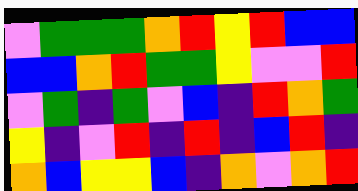[["violet", "green", "green", "green", "orange", "red", "yellow", "red", "blue", "blue"], ["blue", "blue", "orange", "red", "green", "green", "yellow", "violet", "violet", "red"], ["violet", "green", "indigo", "green", "violet", "blue", "indigo", "red", "orange", "green"], ["yellow", "indigo", "violet", "red", "indigo", "red", "indigo", "blue", "red", "indigo"], ["orange", "blue", "yellow", "yellow", "blue", "indigo", "orange", "violet", "orange", "red"]]